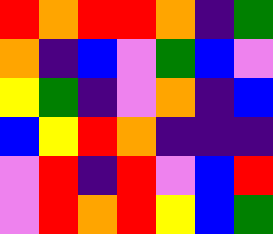[["red", "orange", "red", "red", "orange", "indigo", "green"], ["orange", "indigo", "blue", "violet", "green", "blue", "violet"], ["yellow", "green", "indigo", "violet", "orange", "indigo", "blue"], ["blue", "yellow", "red", "orange", "indigo", "indigo", "indigo"], ["violet", "red", "indigo", "red", "violet", "blue", "red"], ["violet", "red", "orange", "red", "yellow", "blue", "green"]]